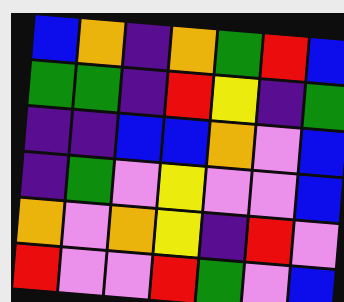[["blue", "orange", "indigo", "orange", "green", "red", "blue"], ["green", "green", "indigo", "red", "yellow", "indigo", "green"], ["indigo", "indigo", "blue", "blue", "orange", "violet", "blue"], ["indigo", "green", "violet", "yellow", "violet", "violet", "blue"], ["orange", "violet", "orange", "yellow", "indigo", "red", "violet"], ["red", "violet", "violet", "red", "green", "violet", "blue"]]